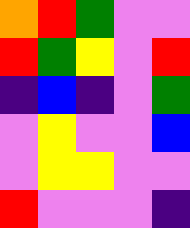[["orange", "red", "green", "violet", "violet"], ["red", "green", "yellow", "violet", "red"], ["indigo", "blue", "indigo", "violet", "green"], ["violet", "yellow", "violet", "violet", "blue"], ["violet", "yellow", "yellow", "violet", "violet"], ["red", "violet", "violet", "violet", "indigo"]]